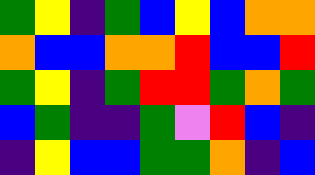[["green", "yellow", "indigo", "green", "blue", "yellow", "blue", "orange", "orange"], ["orange", "blue", "blue", "orange", "orange", "red", "blue", "blue", "red"], ["green", "yellow", "indigo", "green", "red", "red", "green", "orange", "green"], ["blue", "green", "indigo", "indigo", "green", "violet", "red", "blue", "indigo"], ["indigo", "yellow", "blue", "blue", "green", "green", "orange", "indigo", "blue"]]